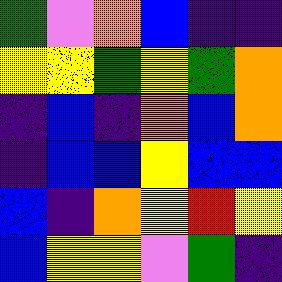[["green", "violet", "orange", "blue", "indigo", "indigo"], ["yellow", "yellow", "green", "yellow", "green", "orange"], ["indigo", "blue", "indigo", "orange", "blue", "orange"], ["indigo", "blue", "blue", "yellow", "blue", "blue"], ["blue", "indigo", "orange", "yellow", "red", "yellow"], ["blue", "yellow", "yellow", "violet", "green", "indigo"]]